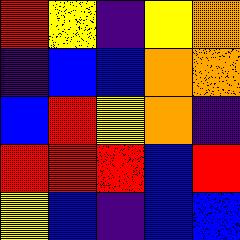[["red", "yellow", "indigo", "yellow", "orange"], ["indigo", "blue", "blue", "orange", "orange"], ["blue", "red", "yellow", "orange", "indigo"], ["red", "red", "red", "blue", "red"], ["yellow", "blue", "indigo", "blue", "blue"]]